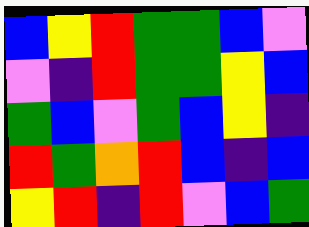[["blue", "yellow", "red", "green", "green", "blue", "violet"], ["violet", "indigo", "red", "green", "green", "yellow", "blue"], ["green", "blue", "violet", "green", "blue", "yellow", "indigo"], ["red", "green", "orange", "red", "blue", "indigo", "blue"], ["yellow", "red", "indigo", "red", "violet", "blue", "green"]]